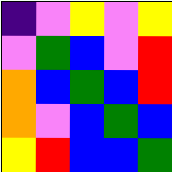[["indigo", "violet", "yellow", "violet", "yellow"], ["violet", "green", "blue", "violet", "red"], ["orange", "blue", "green", "blue", "red"], ["orange", "violet", "blue", "green", "blue"], ["yellow", "red", "blue", "blue", "green"]]